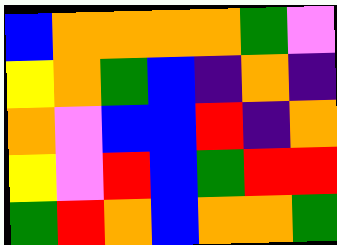[["blue", "orange", "orange", "orange", "orange", "green", "violet"], ["yellow", "orange", "green", "blue", "indigo", "orange", "indigo"], ["orange", "violet", "blue", "blue", "red", "indigo", "orange"], ["yellow", "violet", "red", "blue", "green", "red", "red"], ["green", "red", "orange", "blue", "orange", "orange", "green"]]